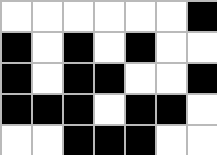[["white", "white", "white", "white", "white", "white", "black"], ["black", "white", "black", "white", "black", "white", "white"], ["black", "white", "black", "black", "white", "white", "black"], ["black", "black", "black", "white", "black", "black", "white"], ["white", "white", "black", "black", "black", "white", "white"]]